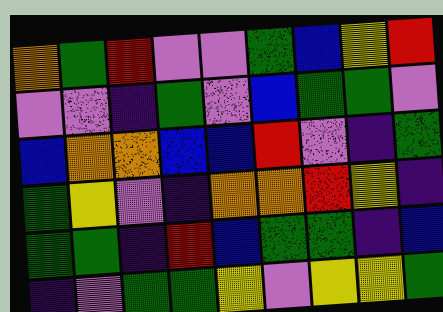[["orange", "green", "red", "violet", "violet", "green", "blue", "yellow", "red"], ["violet", "violet", "indigo", "green", "violet", "blue", "green", "green", "violet"], ["blue", "orange", "orange", "blue", "blue", "red", "violet", "indigo", "green"], ["green", "yellow", "violet", "indigo", "orange", "orange", "red", "yellow", "indigo"], ["green", "green", "indigo", "red", "blue", "green", "green", "indigo", "blue"], ["indigo", "violet", "green", "green", "yellow", "violet", "yellow", "yellow", "green"]]